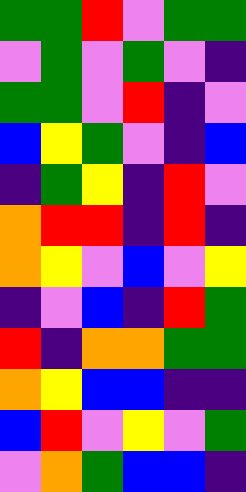[["green", "green", "red", "violet", "green", "green"], ["violet", "green", "violet", "green", "violet", "indigo"], ["green", "green", "violet", "red", "indigo", "violet"], ["blue", "yellow", "green", "violet", "indigo", "blue"], ["indigo", "green", "yellow", "indigo", "red", "violet"], ["orange", "red", "red", "indigo", "red", "indigo"], ["orange", "yellow", "violet", "blue", "violet", "yellow"], ["indigo", "violet", "blue", "indigo", "red", "green"], ["red", "indigo", "orange", "orange", "green", "green"], ["orange", "yellow", "blue", "blue", "indigo", "indigo"], ["blue", "red", "violet", "yellow", "violet", "green"], ["violet", "orange", "green", "blue", "blue", "indigo"]]